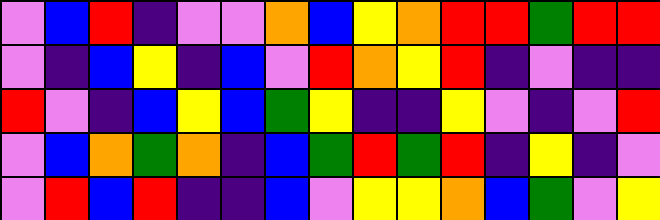[["violet", "blue", "red", "indigo", "violet", "violet", "orange", "blue", "yellow", "orange", "red", "red", "green", "red", "red"], ["violet", "indigo", "blue", "yellow", "indigo", "blue", "violet", "red", "orange", "yellow", "red", "indigo", "violet", "indigo", "indigo"], ["red", "violet", "indigo", "blue", "yellow", "blue", "green", "yellow", "indigo", "indigo", "yellow", "violet", "indigo", "violet", "red"], ["violet", "blue", "orange", "green", "orange", "indigo", "blue", "green", "red", "green", "red", "indigo", "yellow", "indigo", "violet"], ["violet", "red", "blue", "red", "indigo", "indigo", "blue", "violet", "yellow", "yellow", "orange", "blue", "green", "violet", "yellow"]]